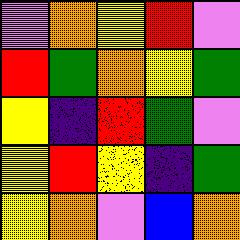[["violet", "orange", "yellow", "red", "violet"], ["red", "green", "orange", "yellow", "green"], ["yellow", "indigo", "red", "green", "violet"], ["yellow", "red", "yellow", "indigo", "green"], ["yellow", "orange", "violet", "blue", "orange"]]